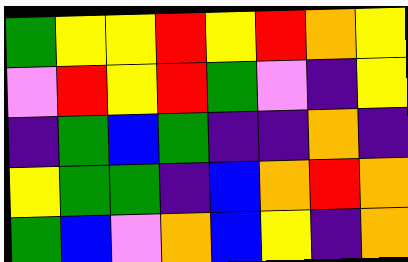[["green", "yellow", "yellow", "red", "yellow", "red", "orange", "yellow"], ["violet", "red", "yellow", "red", "green", "violet", "indigo", "yellow"], ["indigo", "green", "blue", "green", "indigo", "indigo", "orange", "indigo"], ["yellow", "green", "green", "indigo", "blue", "orange", "red", "orange"], ["green", "blue", "violet", "orange", "blue", "yellow", "indigo", "orange"]]